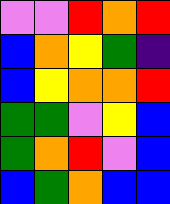[["violet", "violet", "red", "orange", "red"], ["blue", "orange", "yellow", "green", "indigo"], ["blue", "yellow", "orange", "orange", "red"], ["green", "green", "violet", "yellow", "blue"], ["green", "orange", "red", "violet", "blue"], ["blue", "green", "orange", "blue", "blue"]]